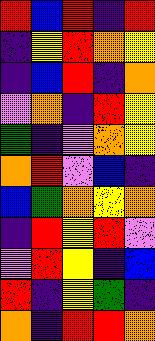[["red", "blue", "red", "indigo", "red"], ["indigo", "yellow", "red", "orange", "yellow"], ["indigo", "blue", "red", "indigo", "orange"], ["violet", "orange", "indigo", "red", "yellow"], ["green", "indigo", "violet", "orange", "yellow"], ["orange", "red", "violet", "blue", "indigo"], ["blue", "green", "orange", "yellow", "orange"], ["indigo", "red", "yellow", "red", "violet"], ["violet", "red", "yellow", "indigo", "blue"], ["red", "indigo", "yellow", "green", "indigo"], ["orange", "indigo", "red", "red", "orange"]]